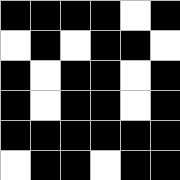[["black", "black", "black", "black", "white", "black"], ["white", "black", "white", "black", "black", "white"], ["black", "white", "black", "black", "white", "black"], ["black", "white", "black", "black", "white", "black"], ["black", "black", "black", "black", "black", "black"], ["white", "black", "black", "white", "black", "black"]]